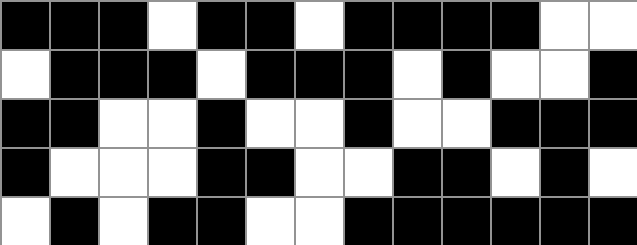[["black", "black", "black", "white", "black", "black", "white", "black", "black", "black", "black", "white", "white"], ["white", "black", "black", "black", "white", "black", "black", "black", "white", "black", "white", "white", "black"], ["black", "black", "white", "white", "black", "white", "white", "black", "white", "white", "black", "black", "black"], ["black", "white", "white", "white", "black", "black", "white", "white", "black", "black", "white", "black", "white"], ["white", "black", "white", "black", "black", "white", "white", "black", "black", "black", "black", "black", "black"]]